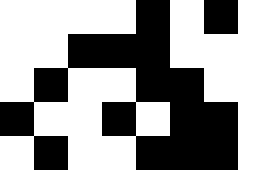[["white", "white", "white", "white", "black", "white", "black", "white"], ["white", "white", "black", "black", "black", "white", "white", "white"], ["white", "black", "white", "white", "black", "black", "white", "white"], ["black", "white", "white", "black", "white", "black", "black", "white"], ["white", "black", "white", "white", "black", "black", "black", "white"]]